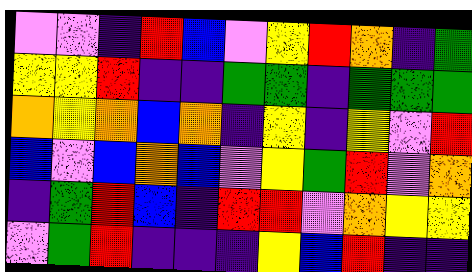[["violet", "violet", "indigo", "red", "blue", "violet", "yellow", "red", "orange", "indigo", "green"], ["yellow", "yellow", "red", "indigo", "indigo", "green", "green", "indigo", "green", "green", "green"], ["orange", "yellow", "orange", "blue", "orange", "indigo", "yellow", "indigo", "yellow", "violet", "red"], ["blue", "violet", "blue", "orange", "blue", "violet", "yellow", "green", "red", "violet", "orange"], ["indigo", "green", "red", "blue", "indigo", "red", "red", "violet", "orange", "yellow", "yellow"], ["violet", "green", "red", "indigo", "indigo", "indigo", "yellow", "blue", "red", "indigo", "indigo"]]